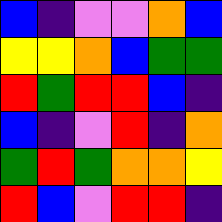[["blue", "indigo", "violet", "violet", "orange", "blue"], ["yellow", "yellow", "orange", "blue", "green", "green"], ["red", "green", "red", "red", "blue", "indigo"], ["blue", "indigo", "violet", "red", "indigo", "orange"], ["green", "red", "green", "orange", "orange", "yellow"], ["red", "blue", "violet", "red", "red", "indigo"]]